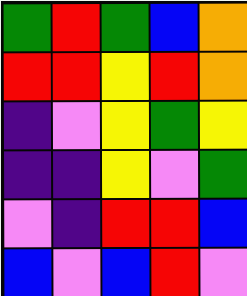[["green", "red", "green", "blue", "orange"], ["red", "red", "yellow", "red", "orange"], ["indigo", "violet", "yellow", "green", "yellow"], ["indigo", "indigo", "yellow", "violet", "green"], ["violet", "indigo", "red", "red", "blue"], ["blue", "violet", "blue", "red", "violet"]]